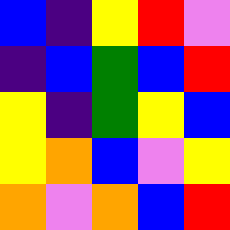[["blue", "indigo", "yellow", "red", "violet"], ["indigo", "blue", "green", "blue", "red"], ["yellow", "indigo", "green", "yellow", "blue"], ["yellow", "orange", "blue", "violet", "yellow"], ["orange", "violet", "orange", "blue", "red"]]